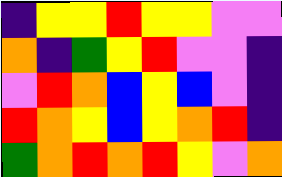[["indigo", "yellow", "yellow", "red", "yellow", "yellow", "violet", "violet"], ["orange", "indigo", "green", "yellow", "red", "violet", "violet", "indigo"], ["violet", "red", "orange", "blue", "yellow", "blue", "violet", "indigo"], ["red", "orange", "yellow", "blue", "yellow", "orange", "red", "indigo"], ["green", "orange", "red", "orange", "red", "yellow", "violet", "orange"]]